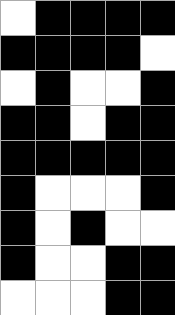[["white", "black", "black", "black", "black"], ["black", "black", "black", "black", "white"], ["white", "black", "white", "white", "black"], ["black", "black", "white", "black", "black"], ["black", "black", "black", "black", "black"], ["black", "white", "white", "white", "black"], ["black", "white", "black", "white", "white"], ["black", "white", "white", "black", "black"], ["white", "white", "white", "black", "black"]]